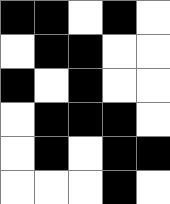[["black", "black", "white", "black", "white"], ["white", "black", "black", "white", "white"], ["black", "white", "black", "white", "white"], ["white", "black", "black", "black", "white"], ["white", "black", "white", "black", "black"], ["white", "white", "white", "black", "white"]]